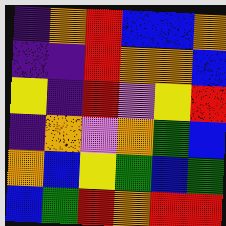[["indigo", "orange", "red", "blue", "blue", "orange"], ["indigo", "indigo", "red", "orange", "orange", "blue"], ["yellow", "indigo", "red", "violet", "yellow", "red"], ["indigo", "orange", "violet", "orange", "green", "blue"], ["orange", "blue", "yellow", "green", "blue", "green"], ["blue", "green", "red", "orange", "red", "red"]]